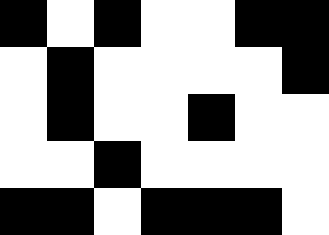[["black", "white", "black", "white", "white", "black", "black"], ["white", "black", "white", "white", "white", "white", "black"], ["white", "black", "white", "white", "black", "white", "white"], ["white", "white", "black", "white", "white", "white", "white"], ["black", "black", "white", "black", "black", "black", "white"]]